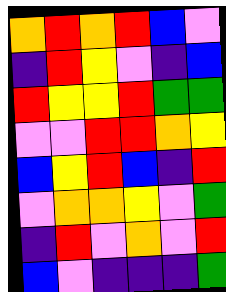[["orange", "red", "orange", "red", "blue", "violet"], ["indigo", "red", "yellow", "violet", "indigo", "blue"], ["red", "yellow", "yellow", "red", "green", "green"], ["violet", "violet", "red", "red", "orange", "yellow"], ["blue", "yellow", "red", "blue", "indigo", "red"], ["violet", "orange", "orange", "yellow", "violet", "green"], ["indigo", "red", "violet", "orange", "violet", "red"], ["blue", "violet", "indigo", "indigo", "indigo", "green"]]